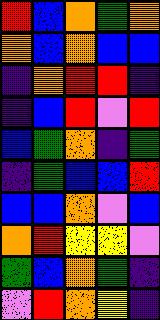[["red", "blue", "orange", "green", "orange"], ["orange", "blue", "orange", "blue", "blue"], ["indigo", "orange", "red", "red", "indigo"], ["indigo", "blue", "red", "violet", "red"], ["blue", "green", "orange", "indigo", "green"], ["indigo", "green", "blue", "blue", "red"], ["blue", "blue", "orange", "violet", "blue"], ["orange", "red", "yellow", "yellow", "violet"], ["green", "blue", "orange", "green", "indigo"], ["violet", "red", "orange", "yellow", "indigo"]]